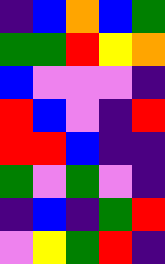[["indigo", "blue", "orange", "blue", "green"], ["green", "green", "red", "yellow", "orange"], ["blue", "violet", "violet", "violet", "indigo"], ["red", "blue", "violet", "indigo", "red"], ["red", "red", "blue", "indigo", "indigo"], ["green", "violet", "green", "violet", "indigo"], ["indigo", "blue", "indigo", "green", "red"], ["violet", "yellow", "green", "red", "indigo"]]